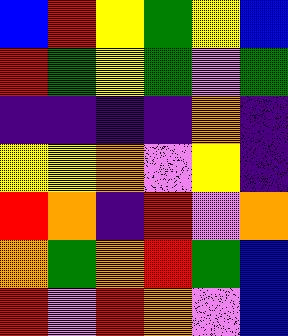[["blue", "red", "yellow", "green", "yellow", "blue"], ["red", "green", "yellow", "green", "violet", "green"], ["indigo", "indigo", "indigo", "indigo", "orange", "indigo"], ["yellow", "yellow", "orange", "violet", "yellow", "indigo"], ["red", "orange", "indigo", "red", "violet", "orange"], ["orange", "green", "orange", "red", "green", "blue"], ["red", "violet", "red", "orange", "violet", "blue"]]